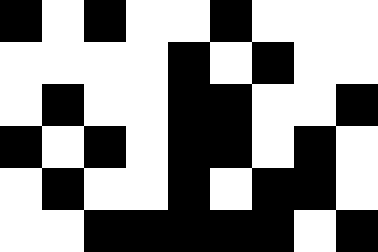[["black", "white", "black", "white", "white", "black", "white", "white", "white"], ["white", "white", "white", "white", "black", "white", "black", "white", "white"], ["white", "black", "white", "white", "black", "black", "white", "white", "black"], ["black", "white", "black", "white", "black", "black", "white", "black", "white"], ["white", "black", "white", "white", "black", "white", "black", "black", "white"], ["white", "white", "black", "black", "black", "black", "black", "white", "black"]]